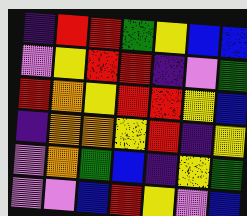[["indigo", "red", "red", "green", "yellow", "blue", "blue"], ["violet", "yellow", "red", "red", "indigo", "violet", "green"], ["red", "orange", "yellow", "red", "red", "yellow", "blue"], ["indigo", "orange", "orange", "yellow", "red", "indigo", "yellow"], ["violet", "orange", "green", "blue", "indigo", "yellow", "green"], ["violet", "violet", "blue", "red", "yellow", "violet", "blue"]]